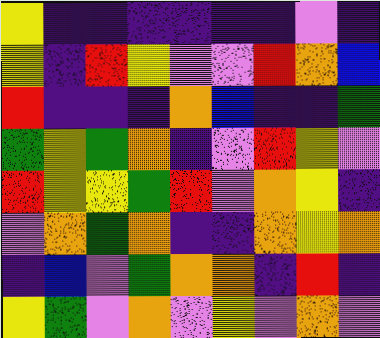[["yellow", "indigo", "indigo", "indigo", "indigo", "indigo", "indigo", "violet", "indigo"], ["yellow", "indigo", "red", "yellow", "violet", "violet", "red", "orange", "blue"], ["red", "indigo", "indigo", "indigo", "orange", "blue", "indigo", "indigo", "green"], ["green", "yellow", "green", "orange", "indigo", "violet", "red", "yellow", "violet"], ["red", "yellow", "yellow", "green", "red", "violet", "orange", "yellow", "indigo"], ["violet", "orange", "green", "orange", "indigo", "indigo", "orange", "yellow", "orange"], ["indigo", "blue", "violet", "green", "orange", "orange", "indigo", "red", "indigo"], ["yellow", "green", "violet", "orange", "violet", "yellow", "violet", "orange", "violet"]]